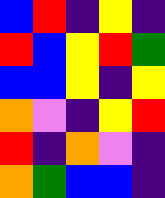[["blue", "red", "indigo", "yellow", "indigo"], ["red", "blue", "yellow", "red", "green"], ["blue", "blue", "yellow", "indigo", "yellow"], ["orange", "violet", "indigo", "yellow", "red"], ["red", "indigo", "orange", "violet", "indigo"], ["orange", "green", "blue", "blue", "indigo"]]